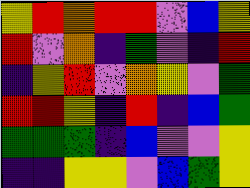[["yellow", "red", "orange", "red", "red", "violet", "blue", "yellow"], ["red", "violet", "orange", "indigo", "green", "violet", "indigo", "red"], ["indigo", "yellow", "red", "violet", "orange", "yellow", "violet", "green"], ["red", "red", "yellow", "indigo", "red", "indigo", "blue", "green"], ["green", "green", "green", "indigo", "blue", "violet", "violet", "yellow"], ["indigo", "indigo", "yellow", "yellow", "violet", "blue", "green", "yellow"]]